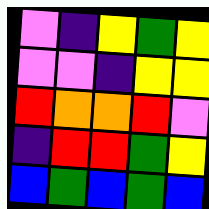[["violet", "indigo", "yellow", "green", "yellow"], ["violet", "violet", "indigo", "yellow", "yellow"], ["red", "orange", "orange", "red", "violet"], ["indigo", "red", "red", "green", "yellow"], ["blue", "green", "blue", "green", "blue"]]